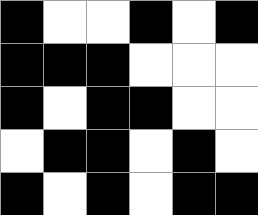[["black", "white", "white", "black", "white", "black"], ["black", "black", "black", "white", "white", "white"], ["black", "white", "black", "black", "white", "white"], ["white", "black", "black", "white", "black", "white"], ["black", "white", "black", "white", "black", "black"]]